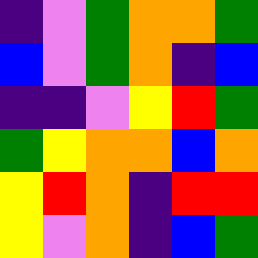[["indigo", "violet", "green", "orange", "orange", "green"], ["blue", "violet", "green", "orange", "indigo", "blue"], ["indigo", "indigo", "violet", "yellow", "red", "green"], ["green", "yellow", "orange", "orange", "blue", "orange"], ["yellow", "red", "orange", "indigo", "red", "red"], ["yellow", "violet", "orange", "indigo", "blue", "green"]]